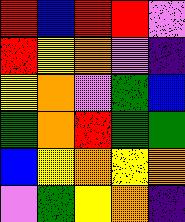[["red", "blue", "red", "red", "violet"], ["red", "yellow", "orange", "violet", "indigo"], ["yellow", "orange", "violet", "green", "blue"], ["green", "orange", "red", "green", "green"], ["blue", "yellow", "orange", "yellow", "orange"], ["violet", "green", "yellow", "orange", "indigo"]]